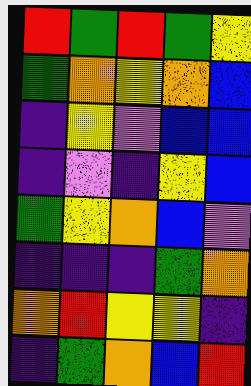[["red", "green", "red", "green", "yellow"], ["green", "orange", "yellow", "orange", "blue"], ["indigo", "yellow", "violet", "blue", "blue"], ["indigo", "violet", "indigo", "yellow", "blue"], ["green", "yellow", "orange", "blue", "violet"], ["indigo", "indigo", "indigo", "green", "orange"], ["orange", "red", "yellow", "yellow", "indigo"], ["indigo", "green", "orange", "blue", "red"]]